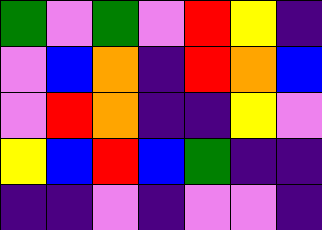[["green", "violet", "green", "violet", "red", "yellow", "indigo"], ["violet", "blue", "orange", "indigo", "red", "orange", "blue"], ["violet", "red", "orange", "indigo", "indigo", "yellow", "violet"], ["yellow", "blue", "red", "blue", "green", "indigo", "indigo"], ["indigo", "indigo", "violet", "indigo", "violet", "violet", "indigo"]]